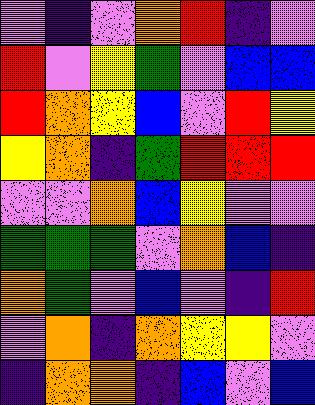[["violet", "indigo", "violet", "orange", "red", "indigo", "violet"], ["red", "violet", "yellow", "green", "violet", "blue", "blue"], ["red", "orange", "yellow", "blue", "violet", "red", "yellow"], ["yellow", "orange", "indigo", "green", "red", "red", "red"], ["violet", "violet", "orange", "blue", "yellow", "violet", "violet"], ["green", "green", "green", "violet", "orange", "blue", "indigo"], ["orange", "green", "violet", "blue", "violet", "indigo", "red"], ["violet", "orange", "indigo", "orange", "yellow", "yellow", "violet"], ["indigo", "orange", "orange", "indigo", "blue", "violet", "blue"]]